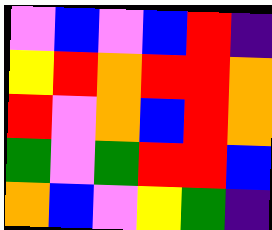[["violet", "blue", "violet", "blue", "red", "indigo"], ["yellow", "red", "orange", "red", "red", "orange"], ["red", "violet", "orange", "blue", "red", "orange"], ["green", "violet", "green", "red", "red", "blue"], ["orange", "blue", "violet", "yellow", "green", "indigo"]]